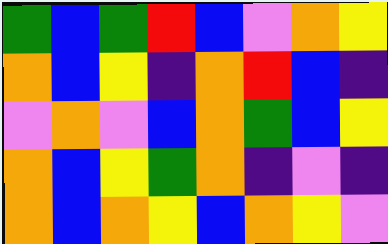[["green", "blue", "green", "red", "blue", "violet", "orange", "yellow"], ["orange", "blue", "yellow", "indigo", "orange", "red", "blue", "indigo"], ["violet", "orange", "violet", "blue", "orange", "green", "blue", "yellow"], ["orange", "blue", "yellow", "green", "orange", "indigo", "violet", "indigo"], ["orange", "blue", "orange", "yellow", "blue", "orange", "yellow", "violet"]]